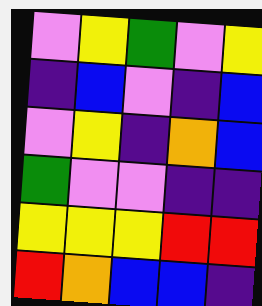[["violet", "yellow", "green", "violet", "yellow"], ["indigo", "blue", "violet", "indigo", "blue"], ["violet", "yellow", "indigo", "orange", "blue"], ["green", "violet", "violet", "indigo", "indigo"], ["yellow", "yellow", "yellow", "red", "red"], ["red", "orange", "blue", "blue", "indigo"]]